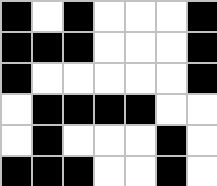[["black", "white", "black", "white", "white", "white", "black"], ["black", "black", "black", "white", "white", "white", "black"], ["black", "white", "white", "white", "white", "white", "black"], ["white", "black", "black", "black", "black", "white", "white"], ["white", "black", "white", "white", "white", "black", "white"], ["black", "black", "black", "white", "white", "black", "white"]]